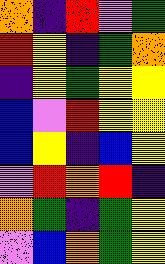[["orange", "indigo", "red", "violet", "green"], ["red", "yellow", "indigo", "green", "orange"], ["indigo", "yellow", "green", "yellow", "yellow"], ["blue", "violet", "red", "yellow", "yellow"], ["blue", "yellow", "indigo", "blue", "yellow"], ["violet", "red", "orange", "red", "indigo"], ["orange", "green", "indigo", "green", "yellow"], ["violet", "blue", "orange", "green", "yellow"]]